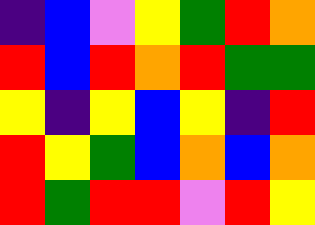[["indigo", "blue", "violet", "yellow", "green", "red", "orange"], ["red", "blue", "red", "orange", "red", "green", "green"], ["yellow", "indigo", "yellow", "blue", "yellow", "indigo", "red"], ["red", "yellow", "green", "blue", "orange", "blue", "orange"], ["red", "green", "red", "red", "violet", "red", "yellow"]]